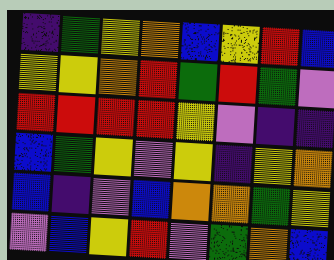[["indigo", "green", "yellow", "orange", "blue", "yellow", "red", "blue"], ["yellow", "yellow", "orange", "red", "green", "red", "green", "violet"], ["red", "red", "red", "red", "yellow", "violet", "indigo", "indigo"], ["blue", "green", "yellow", "violet", "yellow", "indigo", "yellow", "orange"], ["blue", "indigo", "violet", "blue", "orange", "orange", "green", "yellow"], ["violet", "blue", "yellow", "red", "violet", "green", "orange", "blue"]]